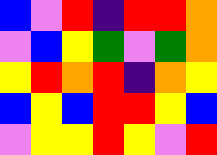[["blue", "violet", "red", "indigo", "red", "red", "orange"], ["violet", "blue", "yellow", "green", "violet", "green", "orange"], ["yellow", "red", "orange", "red", "indigo", "orange", "yellow"], ["blue", "yellow", "blue", "red", "red", "yellow", "blue"], ["violet", "yellow", "yellow", "red", "yellow", "violet", "red"]]